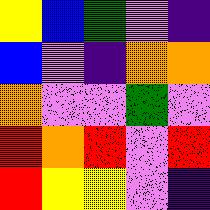[["yellow", "blue", "green", "violet", "indigo"], ["blue", "violet", "indigo", "orange", "orange"], ["orange", "violet", "violet", "green", "violet"], ["red", "orange", "red", "violet", "red"], ["red", "yellow", "yellow", "violet", "indigo"]]